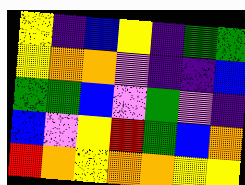[["yellow", "indigo", "blue", "yellow", "indigo", "green", "green"], ["yellow", "orange", "orange", "violet", "indigo", "indigo", "blue"], ["green", "green", "blue", "violet", "green", "violet", "indigo"], ["blue", "violet", "yellow", "red", "green", "blue", "orange"], ["red", "orange", "yellow", "orange", "orange", "yellow", "yellow"]]